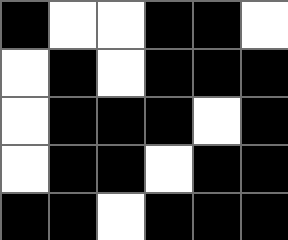[["black", "white", "white", "black", "black", "white"], ["white", "black", "white", "black", "black", "black"], ["white", "black", "black", "black", "white", "black"], ["white", "black", "black", "white", "black", "black"], ["black", "black", "white", "black", "black", "black"]]